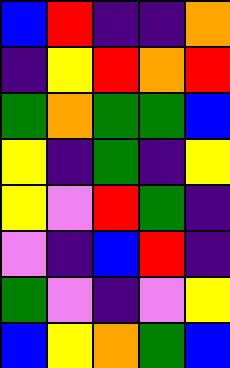[["blue", "red", "indigo", "indigo", "orange"], ["indigo", "yellow", "red", "orange", "red"], ["green", "orange", "green", "green", "blue"], ["yellow", "indigo", "green", "indigo", "yellow"], ["yellow", "violet", "red", "green", "indigo"], ["violet", "indigo", "blue", "red", "indigo"], ["green", "violet", "indigo", "violet", "yellow"], ["blue", "yellow", "orange", "green", "blue"]]